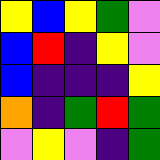[["yellow", "blue", "yellow", "green", "violet"], ["blue", "red", "indigo", "yellow", "violet"], ["blue", "indigo", "indigo", "indigo", "yellow"], ["orange", "indigo", "green", "red", "green"], ["violet", "yellow", "violet", "indigo", "green"]]